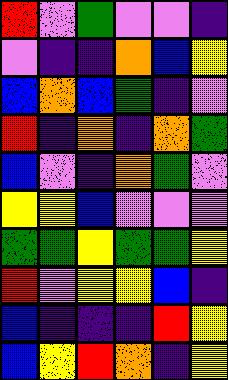[["red", "violet", "green", "violet", "violet", "indigo"], ["violet", "indigo", "indigo", "orange", "blue", "yellow"], ["blue", "orange", "blue", "green", "indigo", "violet"], ["red", "indigo", "orange", "indigo", "orange", "green"], ["blue", "violet", "indigo", "orange", "green", "violet"], ["yellow", "yellow", "blue", "violet", "violet", "violet"], ["green", "green", "yellow", "green", "green", "yellow"], ["red", "violet", "yellow", "yellow", "blue", "indigo"], ["blue", "indigo", "indigo", "indigo", "red", "yellow"], ["blue", "yellow", "red", "orange", "indigo", "yellow"]]